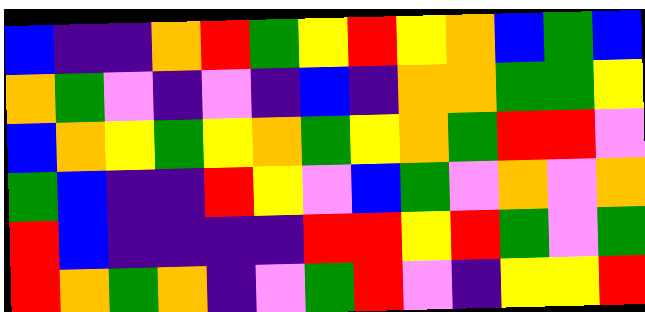[["blue", "indigo", "indigo", "orange", "red", "green", "yellow", "red", "yellow", "orange", "blue", "green", "blue"], ["orange", "green", "violet", "indigo", "violet", "indigo", "blue", "indigo", "orange", "orange", "green", "green", "yellow"], ["blue", "orange", "yellow", "green", "yellow", "orange", "green", "yellow", "orange", "green", "red", "red", "violet"], ["green", "blue", "indigo", "indigo", "red", "yellow", "violet", "blue", "green", "violet", "orange", "violet", "orange"], ["red", "blue", "indigo", "indigo", "indigo", "indigo", "red", "red", "yellow", "red", "green", "violet", "green"], ["red", "orange", "green", "orange", "indigo", "violet", "green", "red", "violet", "indigo", "yellow", "yellow", "red"]]